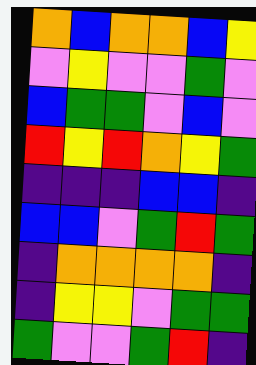[["orange", "blue", "orange", "orange", "blue", "yellow"], ["violet", "yellow", "violet", "violet", "green", "violet"], ["blue", "green", "green", "violet", "blue", "violet"], ["red", "yellow", "red", "orange", "yellow", "green"], ["indigo", "indigo", "indigo", "blue", "blue", "indigo"], ["blue", "blue", "violet", "green", "red", "green"], ["indigo", "orange", "orange", "orange", "orange", "indigo"], ["indigo", "yellow", "yellow", "violet", "green", "green"], ["green", "violet", "violet", "green", "red", "indigo"]]